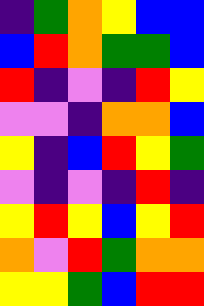[["indigo", "green", "orange", "yellow", "blue", "blue"], ["blue", "red", "orange", "green", "green", "blue"], ["red", "indigo", "violet", "indigo", "red", "yellow"], ["violet", "violet", "indigo", "orange", "orange", "blue"], ["yellow", "indigo", "blue", "red", "yellow", "green"], ["violet", "indigo", "violet", "indigo", "red", "indigo"], ["yellow", "red", "yellow", "blue", "yellow", "red"], ["orange", "violet", "red", "green", "orange", "orange"], ["yellow", "yellow", "green", "blue", "red", "red"]]